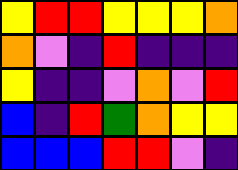[["yellow", "red", "red", "yellow", "yellow", "yellow", "orange"], ["orange", "violet", "indigo", "red", "indigo", "indigo", "indigo"], ["yellow", "indigo", "indigo", "violet", "orange", "violet", "red"], ["blue", "indigo", "red", "green", "orange", "yellow", "yellow"], ["blue", "blue", "blue", "red", "red", "violet", "indigo"]]